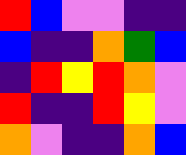[["red", "blue", "violet", "violet", "indigo", "indigo"], ["blue", "indigo", "indigo", "orange", "green", "blue"], ["indigo", "red", "yellow", "red", "orange", "violet"], ["red", "indigo", "indigo", "red", "yellow", "violet"], ["orange", "violet", "indigo", "indigo", "orange", "blue"]]